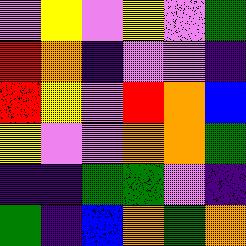[["violet", "yellow", "violet", "yellow", "violet", "green"], ["red", "orange", "indigo", "violet", "violet", "indigo"], ["red", "yellow", "violet", "red", "orange", "blue"], ["yellow", "violet", "violet", "orange", "orange", "green"], ["indigo", "indigo", "green", "green", "violet", "indigo"], ["green", "indigo", "blue", "orange", "green", "orange"]]